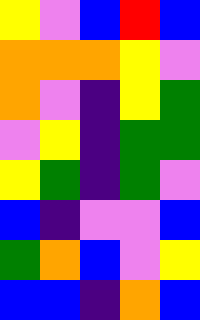[["yellow", "violet", "blue", "red", "blue"], ["orange", "orange", "orange", "yellow", "violet"], ["orange", "violet", "indigo", "yellow", "green"], ["violet", "yellow", "indigo", "green", "green"], ["yellow", "green", "indigo", "green", "violet"], ["blue", "indigo", "violet", "violet", "blue"], ["green", "orange", "blue", "violet", "yellow"], ["blue", "blue", "indigo", "orange", "blue"]]